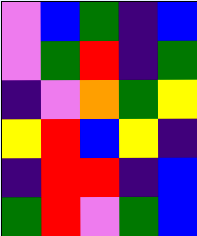[["violet", "blue", "green", "indigo", "blue"], ["violet", "green", "red", "indigo", "green"], ["indigo", "violet", "orange", "green", "yellow"], ["yellow", "red", "blue", "yellow", "indigo"], ["indigo", "red", "red", "indigo", "blue"], ["green", "red", "violet", "green", "blue"]]